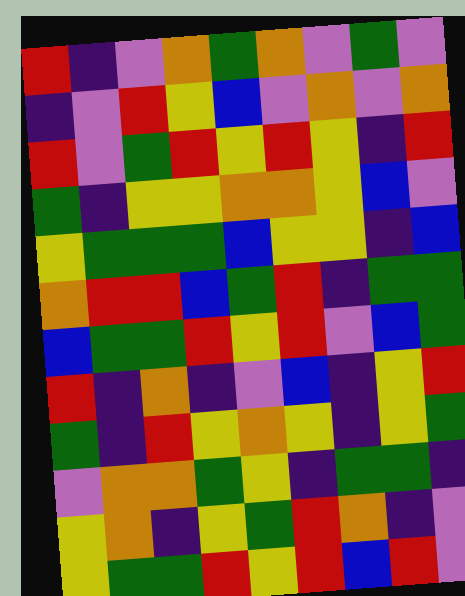[["red", "indigo", "violet", "orange", "green", "orange", "violet", "green", "violet"], ["indigo", "violet", "red", "yellow", "blue", "violet", "orange", "violet", "orange"], ["red", "violet", "green", "red", "yellow", "red", "yellow", "indigo", "red"], ["green", "indigo", "yellow", "yellow", "orange", "orange", "yellow", "blue", "violet"], ["yellow", "green", "green", "green", "blue", "yellow", "yellow", "indigo", "blue"], ["orange", "red", "red", "blue", "green", "red", "indigo", "green", "green"], ["blue", "green", "green", "red", "yellow", "red", "violet", "blue", "green"], ["red", "indigo", "orange", "indigo", "violet", "blue", "indigo", "yellow", "red"], ["green", "indigo", "red", "yellow", "orange", "yellow", "indigo", "yellow", "green"], ["violet", "orange", "orange", "green", "yellow", "indigo", "green", "green", "indigo"], ["yellow", "orange", "indigo", "yellow", "green", "red", "orange", "indigo", "violet"], ["yellow", "green", "green", "red", "yellow", "red", "blue", "red", "violet"]]